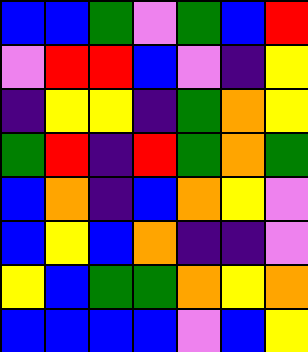[["blue", "blue", "green", "violet", "green", "blue", "red"], ["violet", "red", "red", "blue", "violet", "indigo", "yellow"], ["indigo", "yellow", "yellow", "indigo", "green", "orange", "yellow"], ["green", "red", "indigo", "red", "green", "orange", "green"], ["blue", "orange", "indigo", "blue", "orange", "yellow", "violet"], ["blue", "yellow", "blue", "orange", "indigo", "indigo", "violet"], ["yellow", "blue", "green", "green", "orange", "yellow", "orange"], ["blue", "blue", "blue", "blue", "violet", "blue", "yellow"]]